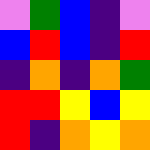[["violet", "green", "blue", "indigo", "violet"], ["blue", "red", "blue", "indigo", "red"], ["indigo", "orange", "indigo", "orange", "green"], ["red", "red", "yellow", "blue", "yellow"], ["red", "indigo", "orange", "yellow", "orange"]]